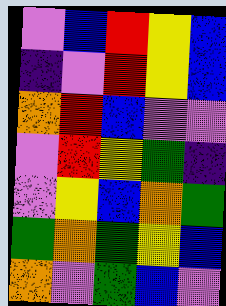[["violet", "blue", "red", "yellow", "blue"], ["indigo", "violet", "red", "yellow", "blue"], ["orange", "red", "blue", "violet", "violet"], ["violet", "red", "yellow", "green", "indigo"], ["violet", "yellow", "blue", "orange", "green"], ["green", "orange", "green", "yellow", "blue"], ["orange", "violet", "green", "blue", "violet"]]